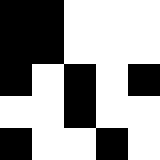[["black", "black", "white", "white", "white"], ["black", "black", "white", "white", "white"], ["black", "white", "black", "white", "black"], ["white", "white", "black", "white", "white"], ["black", "white", "white", "black", "white"]]